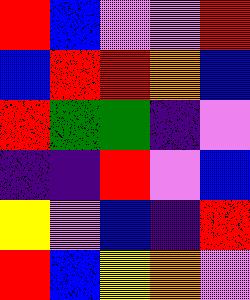[["red", "blue", "violet", "violet", "red"], ["blue", "red", "red", "orange", "blue"], ["red", "green", "green", "indigo", "violet"], ["indigo", "indigo", "red", "violet", "blue"], ["yellow", "violet", "blue", "indigo", "red"], ["red", "blue", "yellow", "orange", "violet"]]